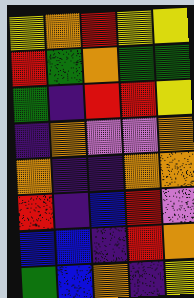[["yellow", "orange", "red", "yellow", "yellow"], ["red", "green", "orange", "green", "green"], ["green", "indigo", "red", "red", "yellow"], ["indigo", "orange", "violet", "violet", "orange"], ["orange", "indigo", "indigo", "orange", "orange"], ["red", "indigo", "blue", "red", "violet"], ["blue", "blue", "indigo", "red", "orange"], ["green", "blue", "orange", "indigo", "yellow"]]